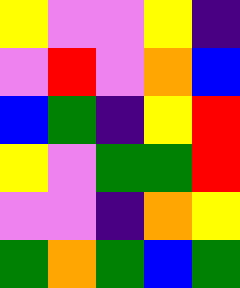[["yellow", "violet", "violet", "yellow", "indigo"], ["violet", "red", "violet", "orange", "blue"], ["blue", "green", "indigo", "yellow", "red"], ["yellow", "violet", "green", "green", "red"], ["violet", "violet", "indigo", "orange", "yellow"], ["green", "orange", "green", "blue", "green"]]